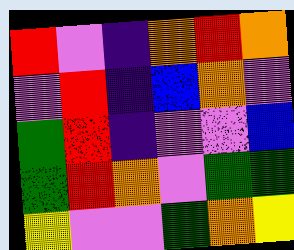[["red", "violet", "indigo", "orange", "red", "orange"], ["violet", "red", "indigo", "blue", "orange", "violet"], ["green", "red", "indigo", "violet", "violet", "blue"], ["green", "red", "orange", "violet", "green", "green"], ["yellow", "violet", "violet", "green", "orange", "yellow"]]